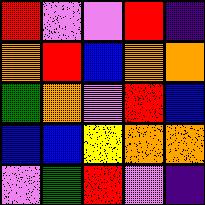[["red", "violet", "violet", "red", "indigo"], ["orange", "red", "blue", "orange", "orange"], ["green", "orange", "violet", "red", "blue"], ["blue", "blue", "yellow", "orange", "orange"], ["violet", "green", "red", "violet", "indigo"]]